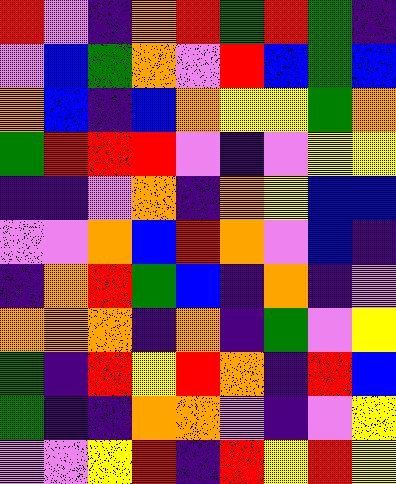[["red", "violet", "indigo", "orange", "red", "green", "red", "green", "indigo"], ["violet", "blue", "green", "orange", "violet", "red", "blue", "green", "blue"], ["orange", "blue", "indigo", "blue", "orange", "yellow", "yellow", "green", "orange"], ["green", "red", "red", "red", "violet", "indigo", "violet", "yellow", "yellow"], ["indigo", "indigo", "violet", "orange", "indigo", "orange", "yellow", "blue", "blue"], ["violet", "violet", "orange", "blue", "red", "orange", "violet", "blue", "indigo"], ["indigo", "orange", "red", "green", "blue", "indigo", "orange", "indigo", "violet"], ["orange", "orange", "orange", "indigo", "orange", "indigo", "green", "violet", "yellow"], ["green", "indigo", "red", "yellow", "red", "orange", "indigo", "red", "blue"], ["green", "indigo", "indigo", "orange", "orange", "violet", "indigo", "violet", "yellow"], ["violet", "violet", "yellow", "red", "indigo", "red", "yellow", "red", "yellow"]]